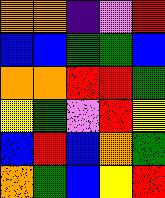[["orange", "orange", "indigo", "violet", "red"], ["blue", "blue", "green", "green", "blue"], ["orange", "orange", "red", "red", "green"], ["yellow", "green", "violet", "red", "yellow"], ["blue", "red", "blue", "orange", "green"], ["orange", "green", "blue", "yellow", "red"]]